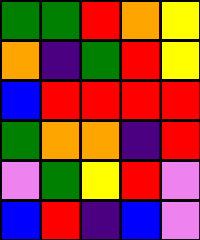[["green", "green", "red", "orange", "yellow"], ["orange", "indigo", "green", "red", "yellow"], ["blue", "red", "red", "red", "red"], ["green", "orange", "orange", "indigo", "red"], ["violet", "green", "yellow", "red", "violet"], ["blue", "red", "indigo", "blue", "violet"]]